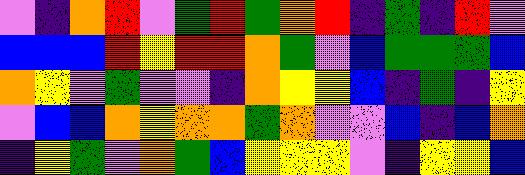[["violet", "indigo", "orange", "red", "violet", "green", "red", "green", "orange", "red", "indigo", "green", "indigo", "red", "violet"], ["blue", "blue", "blue", "red", "yellow", "red", "red", "orange", "green", "violet", "blue", "green", "green", "green", "blue"], ["orange", "yellow", "violet", "green", "violet", "violet", "indigo", "orange", "yellow", "yellow", "blue", "indigo", "green", "indigo", "yellow"], ["violet", "blue", "blue", "orange", "yellow", "orange", "orange", "green", "orange", "violet", "violet", "blue", "indigo", "blue", "orange"], ["indigo", "yellow", "green", "violet", "orange", "green", "blue", "yellow", "yellow", "yellow", "violet", "indigo", "yellow", "yellow", "blue"]]